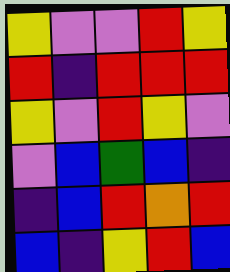[["yellow", "violet", "violet", "red", "yellow"], ["red", "indigo", "red", "red", "red"], ["yellow", "violet", "red", "yellow", "violet"], ["violet", "blue", "green", "blue", "indigo"], ["indigo", "blue", "red", "orange", "red"], ["blue", "indigo", "yellow", "red", "blue"]]